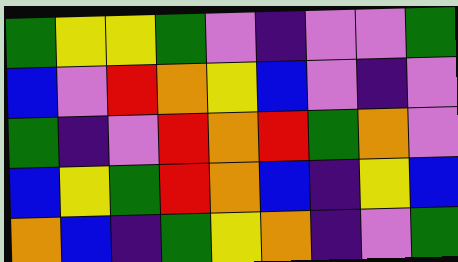[["green", "yellow", "yellow", "green", "violet", "indigo", "violet", "violet", "green"], ["blue", "violet", "red", "orange", "yellow", "blue", "violet", "indigo", "violet"], ["green", "indigo", "violet", "red", "orange", "red", "green", "orange", "violet"], ["blue", "yellow", "green", "red", "orange", "blue", "indigo", "yellow", "blue"], ["orange", "blue", "indigo", "green", "yellow", "orange", "indigo", "violet", "green"]]